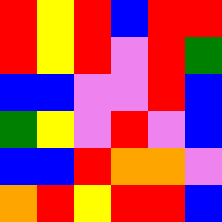[["red", "yellow", "red", "blue", "red", "red"], ["red", "yellow", "red", "violet", "red", "green"], ["blue", "blue", "violet", "violet", "red", "blue"], ["green", "yellow", "violet", "red", "violet", "blue"], ["blue", "blue", "red", "orange", "orange", "violet"], ["orange", "red", "yellow", "red", "red", "blue"]]